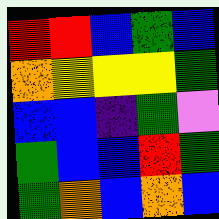[["red", "red", "blue", "green", "blue"], ["orange", "yellow", "yellow", "yellow", "green"], ["blue", "blue", "indigo", "green", "violet"], ["green", "blue", "blue", "red", "green"], ["green", "orange", "blue", "orange", "blue"]]